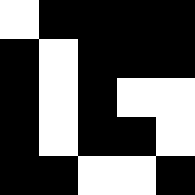[["white", "black", "black", "black", "black"], ["black", "white", "black", "black", "black"], ["black", "white", "black", "white", "white"], ["black", "white", "black", "black", "white"], ["black", "black", "white", "white", "black"]]